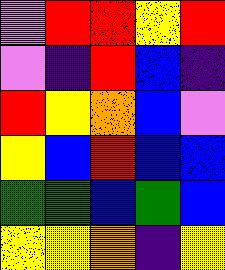[["violet", "red", "red", "yellow", "red"], ["violet", "indigo", "red", "blue", "indigo"], ["red", "yellow", "orange", "blue", "violet"], ["yellow", "blue", "red", "blue", "blue"], ["green", "green", "blue", "green", "blue"], ["yellow", "yellow", "orange", "indigo", "yellow"]]